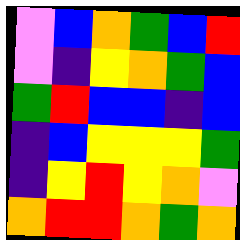[["violet", "blue", "orange", "green", "blue", "red"], ["violet", "indigo", "yellow", "orange", "green", "blue"], ["green", "red", "blue", "blue", "indigo", "blue"], ["indigo", "blue", "yellow", "yellow", "yellow", "green"], ["indigo", "yellow", "red", "yellow", "orange", "violet"], ["orange", "red", "red", "orange", "green", "orange"]]